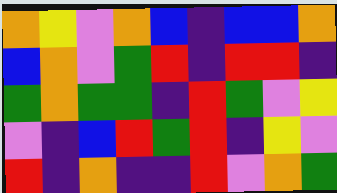[["orange", "yellow", "violet", "orange", "blue", "indigo", "blue", "blue", "orange"], ["blue", "orange", "violet", "green", "red", "indigo", "red", "red", "indigo"], ["green", "orange", "green", "green", "indigo", "red", "green", "violet", "yellow"], ["violet", "indigo", "blue", "red", "green", "red", "indigo", "yellow", "violet"], ["red", "indigo", "orange", "indigo", "indigo", "red", "violet", "orange", "green"]]